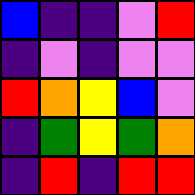[["blue", "indigo", "indigo", "violet", "red"], ["indigo", "violet", "indigo", "violet", "violet"], ["red", "orange", "yellow", "blue", "violet"], ["indigo", "green", "yellow", "green", "orange"], ["indigo", "red", "indigo", "red", "red"]]